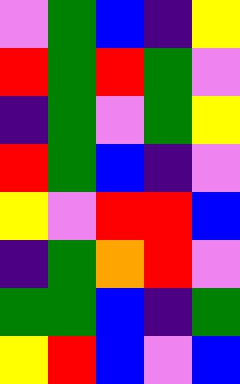[["violet", "green", "blue", "indigo", "yellow"], ["red", "green", "red", "green", "violet"], ["indigo", "green", "violet", "green", "yellow"], ["red", "green", "blue", "indigo", "violet"], ["yellow", "violet", "red", "red", "blue"], ["indigo", "green", "orange", "red", "violet"], ["green", "green", "blue", "indigo", "green"], ["yellow", "red", "blue", "violet", "blue"]]